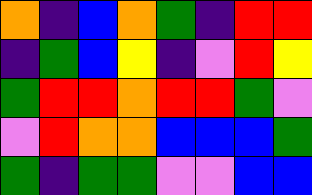[["orange", "indigo", "blue", "orange", "green", "indigo", "red", "red"], ["indigo", "green", "blue", "yellow", "indigo", "violet", "red", "yellow"], ["green", "red", "red", "orange", "red", "red", "green", "violet"], ["violet", "red", "orange", "orange", "blue", "blue", "blue", "green"], ["green", "indigo", "green", "green", "violet", "violet", "blue", "blue"]]